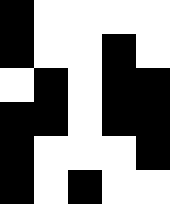[["black", "white", "white", "white", "white"], ["black", "white", "white", "black", "white"], ["white", "black", "white", "black", "black"], ["black", "black", "white", "black", "black"], ["black", "white", "white", "white", "black"], ["black", "white", "black", "white", "white"]]